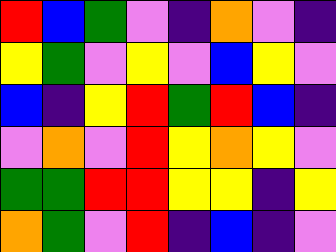[["red", "blue", "green", "violet", "indigo", "orange", "violet", "indigo"], ["yellow", "green", "violet", "yellow", "violet", "blue", "yellow", "violet"], ["blue", "indigo", "yellow", "red", "green", "red", "blue", "indigo"], ["violet", "orange", "violet", "red", "yellow", "orange", "yellow", "violet"], ["green", "green", "red", "red", "yellow", "yellow", "indigo", "yellow"], ["orange", "green", "violet", "red", "indigo", "blue", "indigo", "violet"]]